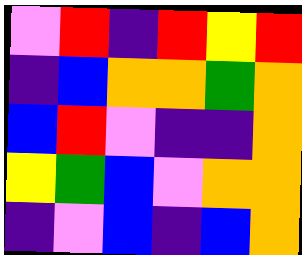[["violet", "red", "indigo", "red", "yellow", "red"], ["indigo", "blue", "orange", "orange", "green", "orange"], ["blue", "red", "violet", "indigo", "indigo", "orange"], ["yellow", "green", "blue", "violet", "orange", "orange"], ["indigo", "violet", "blue", "indigo", "blue", "orange"]]